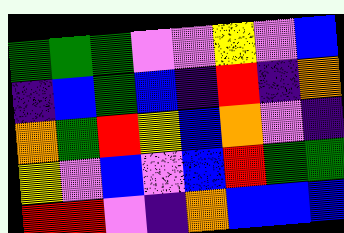[["green", "green", "green", "violet", "violet", "yellow", "violet", "blue"], ["indigo", "blue", "green", "blue", "indigo", "red", "indigo", "orange"], ["orange", "green", "red", "yellow", "blue", "orange", "violet", "indigo"], ["yellow", "violet", "blue", "violet", "blue", "red", "green", "green"], ["red", "red", "violet", "indigo", "orange", "blue", "blue", "blue"]]